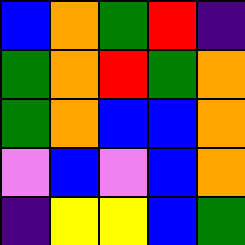[["blue", "orange", "green", "red", "indigo"], ["green", "orange", "red", "green", "orange"], ["green", "orange", "blue", "blue", "orange"], ["violet", "blue", "violet", "blue", "orange"], ["indigo", "yellow", "yellow", "blue", "green"]]